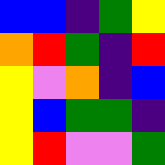[["blue", "blue", "indigo", "green", "yellow"], ["orange", "red", "green", "indigo", "red"], ["yellow", "violet", "orange", "indigo", "blue"], ["yellow", "blue", "green", "green", "indigo"], ["yellow", "red", "violet", "violet", "green"]]